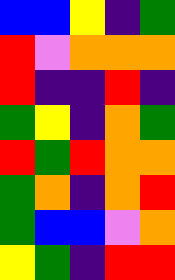[["blue", "blue", "yellow", "indigo", "green"], ["red", "violet", "orange", "orange", "orange"], ["red", "indigo", "indigo", "red", "indigo"], ["green", "yellow", "indigo", "orange", "green"], ["red", "green", "red", "orange", "orange"], ["green", "orange", "indigo", "orange", "red"], ["green", "blue", "blue", "violet", "orange"], ["yellow", "green", "indigo", "red", "red"]]